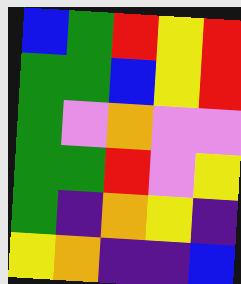[["blue", "green", "red", "yellow", "red"], ["green", "green", "blue", "yellow", "red"], ["green", "violet", "orange", "violet", "violet"], ["green", "green", "red", "violet", "yellow"], ["green", "indigo", "orange", "yellow", "indigo"], ["yellow", "orange", "indigo", "indigo", "blue"]]